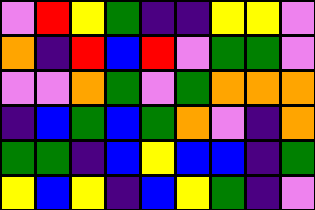[["violet", "red", "yellow", "green", "indigo", "indigo", "yellow", "yellow", "violet"], ["orange", "indigo", "red", "blue", "red", "violet", "green", "green", "violet"], ["violet", "violet", "orange", "green", "violet", "green", "orange", "orange", "orange"], ["indigo", "blue", "green", "blue", "green", "orange", "violet", "indigo", "orange"], ["green", "green", "indigo", "blue", "yellow", "blue", "blue", "indigo", "green"], ["yellow", "blue", "yellow", "indigo", "blue", "yellow", "green", "indigo", "violet"]]